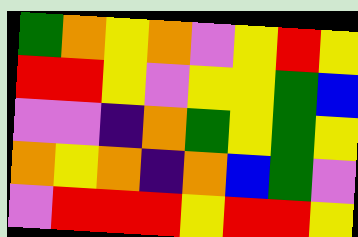[["green", "orange", "yellow", "orange", "violet", "yellow", "red", "yellow"], ["red", "red", "yellow", "violet", "yellow", "yellow", "green", "blue"], ["violet", "violet", "indigo", "orange", "green", "yellow", "green", "yellow"], ["orange", "yellow", "orange", "indigo", "orange", "blue", "green", "violet"], ["violet", "red", "red", "red", "yellow", "red", "red", "yellow"]]